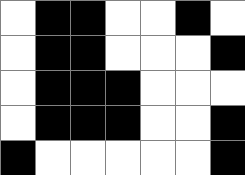[["white", "black", "black", "white", "white", "black", "white"], ["white", "black", "black", "white", "white", "white", "black"], ["white", "black", "black", "black", "white", "white", "white"], ["white", "black", "black", "black", "white", "white", "black"], ["black", "white", "white", "white", "white", "white", "black"]]